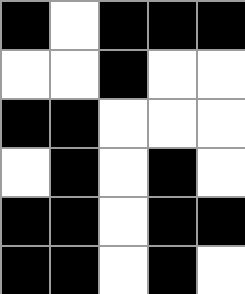[["black", "white", "black", "black", "black"], ["white", "white", "black", "white", "white"], ["black", "black", "white", "white", "white"], ["white", "black", "white", "black", "white"], ["black", "black", "white", "black", "black"], ["black", "black", "white", "black", "white"]]